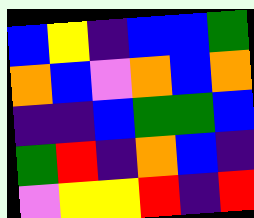[["blue", "yellow", "indigo", "blue", "blue", "green"], ["orange", "blue", "violet", "orange", "blue", "orange"], ["indigo", "indigo", "blue", "green", "green", "blue"], ["green", "red", "indigo", "orange", "blue", "indigo"], ["violet", "yellow", "yellow", "red", "indigo", "red"]]